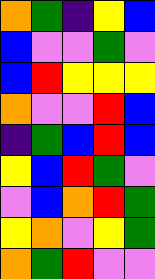[["orange", "green", "indigo", "yellow", "blue"], ["blue", "violet", "violet", "green", "violet"], ["blue", "red", "yellow", "yellow", "yellow"], ["orange", "violet", "violet", "red", "blue"], ["indigo", "green", "blue", "red", "blue"], ["yellow", "blue", "red", "green", "violet"], ["violet", "blue", "orange", "red", "green"], ["yellow", "orange", "violet", "yellow", "green"], ["orange", "green", "red", "violet", "violet"]]